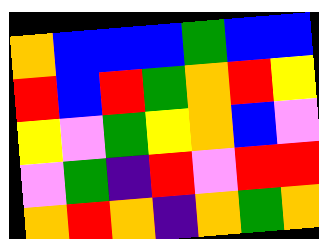[["orange", "blue", "blue", "blue", "green", "blue", "blue"], ["red", "blue", "red", "green", "orange", "red", "yellow"], ["yellow", "violet", "green", "yellow", "orange", "blue", "violet"], ["violet", "green", "indigo", "red", "violet", "red", "red"], ["orange", "red", "orange", "indigo", "orange", "green", "orange"]]